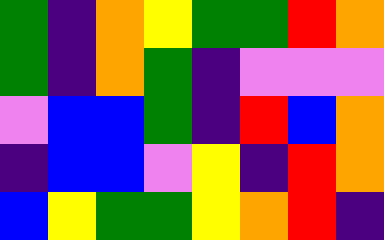[["green", "indigo", "orange", "yellow", "green", "green", "red", "orange"], ["green", "indigo", "orange", "green", "indigo", "violet", "violet", "violet"], ["violet", "blue", "blue", "green", "indigo", "red", "blue", "orange"], ["indigo", "blue", "blue", "violet", "yellow", "indigo", "red", "orange"], ["blue", "yellow", "green", "green", "yellow", "orange", "red", "indigo"]]